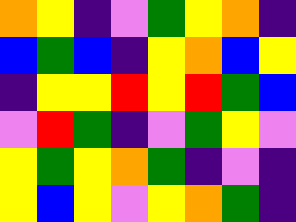[["orange", "yellow", "indigo", "violet", "green", "yellow", "orange", "indigo"], ["blue", "green", "blue", "indigo", "yellow", "orange", "blue", "yellow"], ["indigo", "yellow", "yellow", "red", "yellow", "red", "green", "blue"], ["violet", "red", "green", "indigo", "violet", "green", "yellow", "violet"], ["yellow", "green", "yellow", "orange", "green", "indigo", "violet", "indigo"], ["yellow", "blue", "yellow", "violet", "yellow", "orange", "green", "indigo"]]